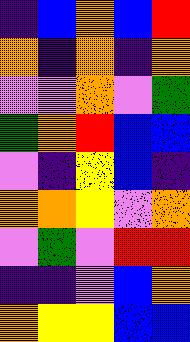[["indigo", "blue", "orange", "blue", "red"], ["orange", "indigo", "orange", "indigo", "orange"], ["violet", "violet", "orange", "violet", "green"], ["green", "orange", "red", "blue", "blue"], ["violet", "indigo", "yellow", "blue", "indigo"], ["orange", "orange", "yellow", "violet", "orange"], ["violet", "green", "violet", "red", "red"], ["indigo", "indigo", "violet", "blue", "orange"], ["orange", "yellow", "yellow", "blue", "blue"]]